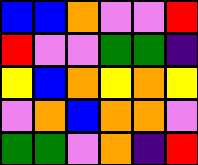[["blue", "blue", "orange", "violet", "violet", "red"], ["red", "violet", "violet", "green", "green", "indigo"], ["yellow", "blue", "orange", "yellow", "orange", "yellow"], ["violet", "orange", "blue", "orange", "orange", "violet"], ["green", "green", "violet", "orange", "indigo", "red"]]